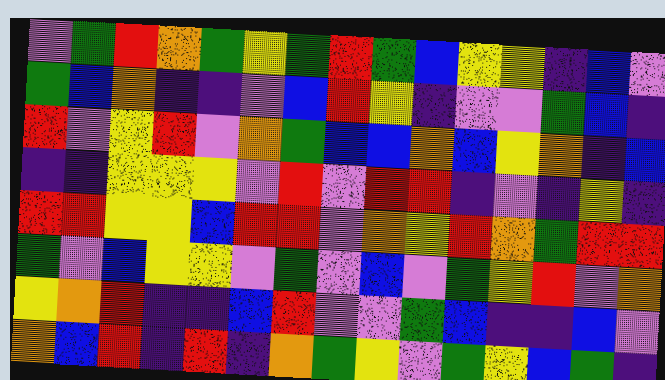[["violet", "green", "red", "orange", "green", "yellow", "green", "red", "green", "blue", "yellow", "yellow", "indigo", "blue", "violet"], ["green", "blue", "orange", "indigo", "indigo", "violet", "blue", "red", "yellow", "indigo", "violet", "violet", "green", "blue", "indigo"], ["red", "violet", "yellow", "red", "violet", "orange", "green", "blue", "blue", "orange", "blue", "yellow", "orange", "indigo", "blue"], ["indigo", "indigo", "yellow", "yellow", "yellow", "violet", "red", "violet", "red", "red", "indigo", "violet", "indigo", "yellow", "indigo"], ["red", "red", "yellow", "yellow", "blue", "red", "red", "violet", "orange", "yellow", "red", "orange", "green", "red", "red"], ["green", "violet", "blue", "yellow", "yellow", "violet", "green", "violet", "blue", "violet", "green", "yellow", "red", "violet", "orange"], ["yellow", "orange", "red", "indigo", "indigo", "blue", "red", "violet", "violet", "green", "blue", "indigo", "indigo", "blue", "violet"], ["orange", "blue", "red", "indigo", "red", "indigo", "orange", "green", "yellow", "violet", "green", "yellow", "blue", "green", "indigo"]]